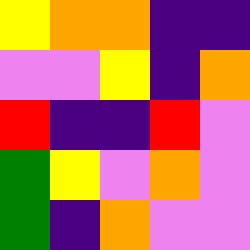[["yellow", "orange", "orange", "indigo", "indigo"], ["violet", "violet", "yellow", "indigo", "orange"], ["red", "indigo", "indigo", "red", "violet"], ["green", "yellow", "violet", "orange", "violet"], ["green", "indigo", "orange", "violet", "violet"]]